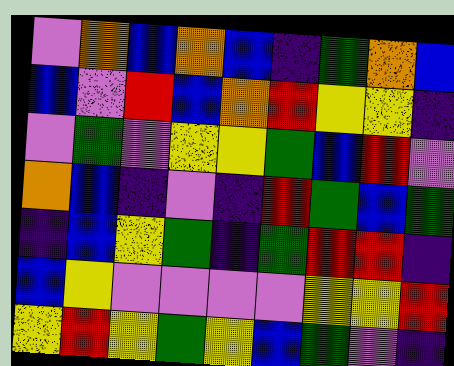[["violet", "orange", "blue", "orange", "blue", "indigo", "green", "orange", "blue"], ["blue", "violet", "red", "blue", "orange", "red", "yellow", "yellow", "indigo"], ["violet", "green", "violet", "yellow", "yellow", "green", "blue", "red", "violet"], ["orange", "blue", "indigo", "violet", "indigo", "red", "green", "blue", "green"], ["indigo", "blue", "yellow", "green", "indigo", "green", "red", "red", "indigo"], ["blue", "yellow", "violet", "violet", "violet", "violet", "yellow", "yellow", "red"], ["yellow", "red", "yellow", "green", "yellow", "blue", "green", "violet", "indigo"]]